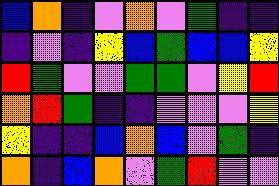[["blue", "orange", "indigo", "violet", "orange", "violet", "green", "indigo", "indigo"], ["indigo", "violet", "indigo", "yellow", "blue", "green", "blue", "blue", "yellow"], ["red", "green", "violet", "violet", "green", "green", "violet", "yellow", "red"], ["orange", "red", "green", "indigo", "indigo", "violet", "violet", "violet", "yellow"], ["yellow", "indigo", "indigo", "blue", "orange", "blue", "violet", "green", "indigo"], ["orange", "indigo", "blue", "orange", "violet", "green", "red", "violet", "violet"]]